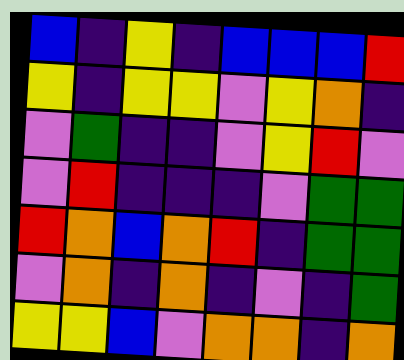[["blue", "indigo", "yellow", "indigo", "blue", "blue", "blue", "red"], ["yellow", "indigo", "yellow", "yellow", "violet", "yellow", "orange", "indigo"], ["violet", "green", "indigo", "indigo", "violet", "yellow", "red", "violet"], ["violet", "red", "indigo", "indigo", "indigo", "violet", "green", "green"], ["red", "orange", "blue", "orange", "red", "indigo", "green", "green"], ["violet", "orange", "indigo", "orange", "indigo", "violet", "indigo", "green"], ["yellow", "yellow", "blue", "violet", "orange", "orange", "indigo", "orange"]]